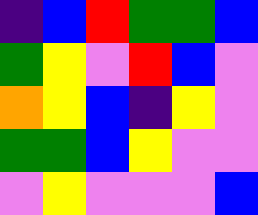[["indigo", "blue", "red", "green", "green", "blue"], ["green", "yellow", "violet", "red", "blue", "violet"], ["orange", "yellow", "blue", "indigo", "yellow", "violet"], ["green", "green", "blue", "yellow", "violet", "violet"], ["violet", "yellow", "violet", "violet", "violet", "blue"]]